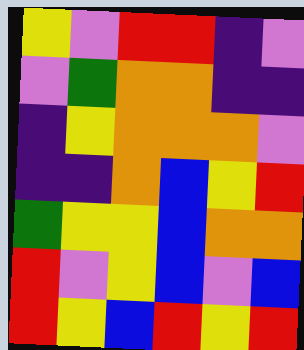[["yellow", "violet", "red", "red", "indigo", "violet"], ["violet", "green", "orange", "orange", "indigo", "indigo"], ["indigo", "yellow", "orange", "orange", "orange", "violet"], ["indigo", "indigo", "orange", "blue", "yellow", "red"], ["green", "yellow", "yellow", "blue", "orange", "orange"], ["red", "violet", "yellow", "blue", "violet", "blue"], ["red", "yellow", "blue", "red", "yellow", "red"]]